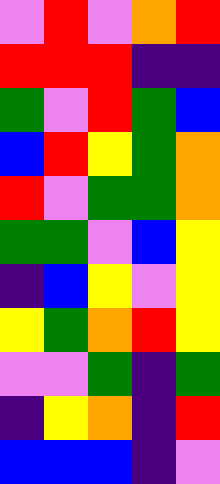[["violet", "red", "violet", "orange", "red"], ["red", "red", "red", "indigo", "indigo"], ["green", "violet", "red", "green", "blue"], ["blue", "red", "yellow", "green", "orange"], ["red", "violet", "green", "green", "orange"], ["green", "green", "violet", "blue", "yellow"], ["indigo", "blue", "yellow", "violet", "yellow"], ["yellow", "green", "orange", "red", "yellow"], ["violet", "violet", "green", "indigo", "green"], ["indigo", "yellow", "orange", "indigo", "red"], ["blue", "blue", "blue", "indigo", "violet"]]